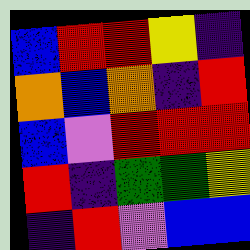[["blue", "red", "red", "yellow", "indigo"], ["orange", "blue", "orange", "indigo", "red"], ["blue", "violet", "red", "red", "red"], ["red", "indigo", "green", "green", "yellow"], ["indigo", "red", "violet", "blue", "blue"]]